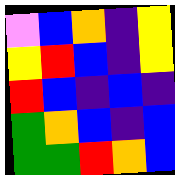[["violet", "blue", "orange", "indigo", "yellow"], ["yellow", "red", "blue", "indigo", "yellow"], ["red", "blue", "indigo", "blue", "indigo"], ["green", "orange", "blue", "indigo", "blue"], ["green", "green", "red", "orange", "blue"]]